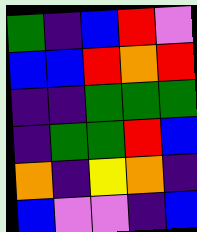[["green", "indigo", "blue", "red", "violet"], ["blue", "blue", "red", "orange", "red"], ["indigo", "indigo", "green", "green", "green"], ["indigo", "green", "green", "red", "blue"], ["orange", "indigo", "yellow", "orange", "indigo"], ["blue", "violet", "violet", "indigo", "blue"]]